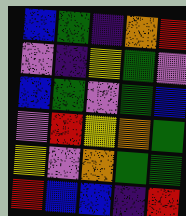[["blue", "green", "indigo", "orange", "red"], ["violet", "indigo", "yellow", "green", "violet"], ["blue", "green", "violet", "green", "blue"], ["violet", "red", "yellow", "orange", "green"], ["yellow", "violet", "orange", "green", "green"], ["red", "blue", "blue", "indigo", "red"]]